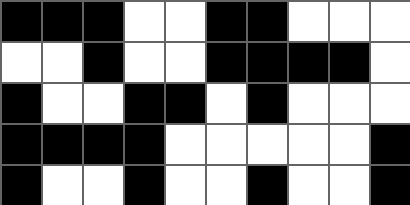[["black", "black", "black", "white", "white", "black", "black", "white", "white", "white"], ["white", "white", "black", "white", "white", "black", "black", "black", "black", "white"], ["black", "white", "white", "black", "black", "white", "black", "white", "white", "white"], ["black", "black", "black", "black", "white", "white", "white", "white", "white", "black"], ["black", "white", "white", "black", "white", "white", "black", "white", "white", "black"]]